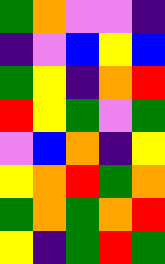[["green", "orange", "violet", "violet", "indigo"], ["indigo", "violet", "blue", "yellow", "blue"], ["green", "yellow", "indigo", "orange", "red"], ["red", "yellow", "green", "violet", "green"], ["violet", "blue", "orange", "indigo", "yellow"], ["yellow", "orange", "red", "green", "orange"], ["green", "orange", "green", "orange", "red"], ["yellow", "indigo", "green", "red", "green"]]